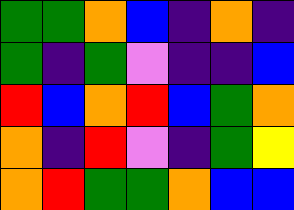[["green", "green", "orange", "blue", "indigo", "orange", "indigo"], ["green", "indigo", "green", "violet", "indigo", "indigo", "blue"], ["red", "blue", "orange", "red", "blue", "green", "orange"], ["orange", "indigo", "red", "violet", "indigo", "green", "yellow"], ["orange", "red", "green", "green", "orange", "blue", "blue"]]